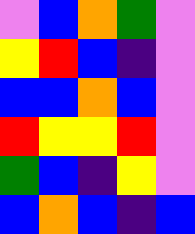[["violet", "blue", "orange", "green", "violet"], ["yellow", "red", "blue", "indigo", "violet"], ["blue", "blue", "orange", "blue", "violet"], ["red", "yellow", "yellow", "red", "violet"], ["green", "blue", "indigo", "yellow", "violet"], ["blue", "orange", "blue", "indigo", "blue"]]